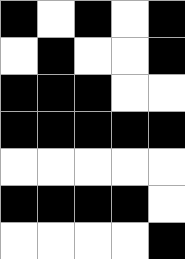[["black", "white", "black", "white", "black"], ["white", "black", "white", "white", "black"], ["black", "black", "black", "white", "white"], ["black", "black", "black", "black", "black"], ["white", "white", "white", "white", "white"], ["black", "black", "black", "black", "white"], ["white", "white", "white", "white", "black"]]